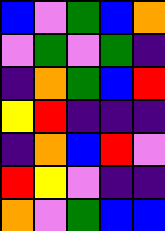[["blue", "violet", "green", "blue", "orange"], ["violet", "green", "violet", "green", "indigo"], ["indigo", "orange", "green", "blue", "red"], ["yellow", "red", "indigo", "indigo", "indigo"], ["indigo", "orange", "blue", "red", "violet"], ["red", "yellow", "violet", "indigo", "indigo"], ["orange", "violet", "green", "blue", "blue"]]